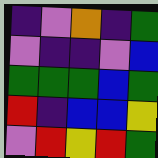[["indigo", "violet", "orange", "indigo", "green"], ["violet", "indigo", "indigo", "violet", "blue"], ["green", "green", "green", "blue", "green"], ["red", "indigo", "blue", "blue", "yellow"], ["violet", "red", "yellow", "red", "green"]]